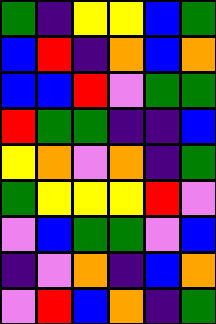[["green", "indigo", "yellow", "yellow", "blue", "green"], ["blue", "red", "indigo", "orange", "blue", "orange"], ["blue", "blue", "red", "violet", "green", "green"], ["red", "green", "green", "indigo", "indigo", "blue"], ["yellow", "orange", "violet", "orange", "indigo", "green"], ["green", "yellow", "yellow", "yellow", "red", "violet"], ["violet", "blue", "green", "green", "violet", "blue"], ["indigo", "violet", "orange", "indigo", "blue", "orange"], ["violet", "red", "blue", "orange", "indigo", "green"]]